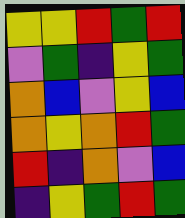[["yellow", "yellow", "red", "green", "red"], ["violet", "green", "indigo", "yellow", "green"], ["orange", "blue", "violet", "yellow", "blue"], ["orange", "yellow", "orange", "red", "green"], ["red", "indigo", "orange", "violet", "blue"], ["indigo", "yellow", "green", "red", "green"]]